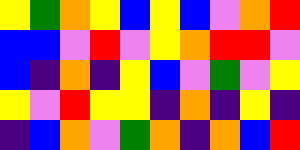[["yellow", "green", "orange", "yellow", "blue", "yellow", "blue", "violet", "orange", "red"], ["blue", "blue", "violet", "red", "violet", "yellow", "orange", "red", "red", "violet"], ["blue", "indigo", "orange", "indigo", "yellow", "blue", "violet", "green", "violet", "yellow"], ["yellow", "violet", "red", "yellow", "yellow", "indigo", "orange", "indigo", "yellow", "indigo"], ["indigo", "blue", "orange", "violet", "green", "orange", "indigo", "orange", "blue", "red"]]